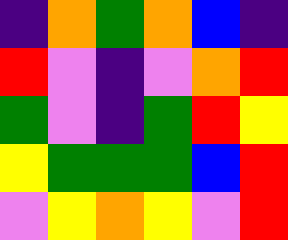[["indigo", "orange", "green", "orange", "blue", "indigo"], ["red", "violet", "indigo", "violet", "orange", "red"], ["green", "violet", "indigo", "green", "red", "yellow"], ["yellow", "green", "green", "green", "blue", "red"], ["violet", "yellow", "orange", "yellow", "violet", "red"]]